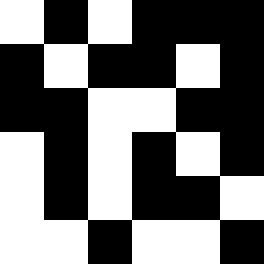[["white", "black", "white", "black", "black", "black"], ["black", "white", "black", "black", "white", "black"], ["black", "black", "white", "white", "black", "black"], ["white", "black", "white", "black", "white", "black"], ["white", "black", "white", "black", "black", "white"], ["white", "white", "black", "white", "white", "black"]]